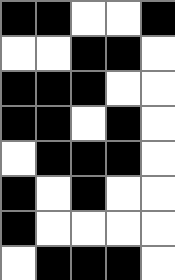[["black", "black", "white", "white", "black"], ["white", "white", "black", "black", "white"], ["black", "black", "black", "white", "white"], ["black", "black", "white", "black", "white"], ["white", "black", "black", "black", "white"], ["black", "white", "black", "white", "white"], ["black", "white", "white", "white", "white"], ["white", "black", "black", "black", "white"]]